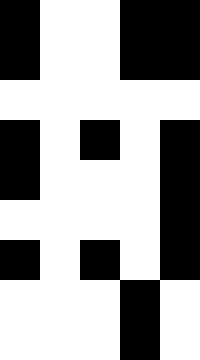[["black", "white", "white", "black", "black"], ["black", "white", "white", "black", "black"], ["white", "white", "white", "white", "white"], ["black", "white", "black", "white", "black"], ["black", "white", "white", "white", "black"], ["white", "white", "white", "white", "black"], ["black", "white", "black", "white", "black"], ["white", "white", "white", "black", "white"], ["white", "white", "white", "black", "white"]]